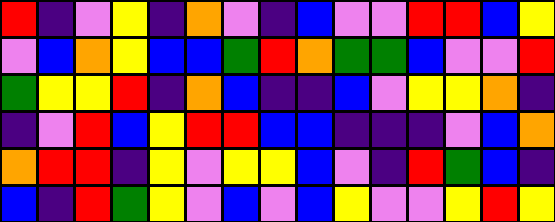[["red", "indigo", "violet", "yellow", "indigo", "orange", "violet", "indigo", "blue", "violet", "violet", "red", "red", "blue", "yellow"], ["violet", "blue", "orange", "yellow", "blue", "blue", "green", "red", "orange", "green", "green", "blue", "violet", "violet", "red"], ["green", "yellow", "yellow", "red", "indigo", "orange", "blue", "indigo", "indigo", "blue", "violet", "yellow", "yellow", "orange", "indigo"], ["indigo", "violet", "red", "blue", "yellow", "red", "red", "blue", "blue", "indigo", "indigo", "indigo", "violet", "blue", "orange"], ["orange", "red", "red", "indigo", "yellow", "violet", "yellow", "yellow", "blue", "violet", "indigo", "red", "green", "blue", "indigo"], ["blue", "indigo", "red", "green", "yellow", "violet", "blue", "violet", "blue", "yellow", "violet", "violet", "yellow", "red", "yellow"]]